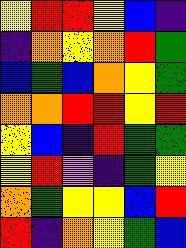[["yellow", "red", "red", "yellow", "blue", "indigo"], ["indigo", "orange", "yellow", "orange", "red", "green"], ["blue", "green", "blue", "orange", "yellow", "green"], ["orange", "orange", "red", "red", "yellow", "red"], ["yellow", "blue", "indigo", "red", "green", "green"], ["yellow", "red", "violet", "indigo", "green", "yellow"], ["orange", "green", "yellow", "yellow", "blue", "red"], ["red", "indigo", "orange", "yellow", "green", "blue"]]